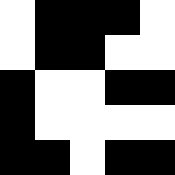[["white", "black", "black", "black", "white"], ["white", "black", "black", "white", "white"], ["black", "white", "white", "black", "black"], ["black", "white", "white", "white", "white"], ["black", "black", "white", "black", "black"]]